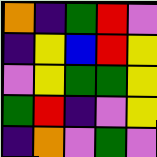[["orange", "indigo", "green", "red", "violet"], ["indigo", "yellow", "blue", "red", "yellow"], ["violet", "yellow", "green", "green", "yellow"], ["green", "red", "indigo", "violet", "yellow"], ["indigo", "orange", "violet", "green", "violet"]]